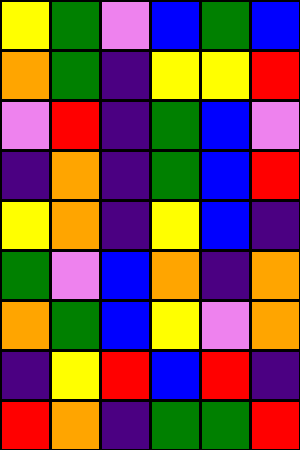[["yellow", "green", "violet", "blue", "green", "blue"], ["orange", "green", "indigo", "yellow", "yellow", "red"], ["violet", "red", "indigo", "green", "blue", "violet"], ["indigo", "orange", "indigo", "green", "blue", "red"], ["yellow", "orange", "indigo", "yellow", "blue", "indigo"], ["green", "violet", "blue", "orange", "indigo", "orange"], ["orange", "green", "blue", "yellow", "violet", "orange"], ["indigo", "yellow", "red", "blue", "red", "indigo"], ["red", "orange", "indigo", "green", "green", "red"]]